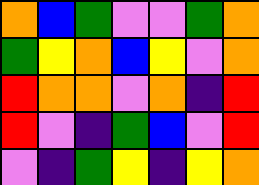[["orange", "blue", "green", "violet", "violet", "green", "orange"], ["green", "yellow", "orange", "blue", "yellow", "violet", "orange"], ["red", "orange", "orange", "violet", "orange", "indigo", "red"], ["red", "violet", "indigo", "green", "blue", "violet", "red"], ["violet", "indigo", "green", "yellow", "indigo", "yellow", "orange"]]